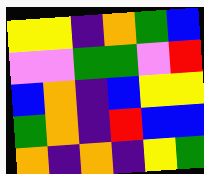[["yellow", "yellow", "indigo", "orange", "green", "blue"], ["violet", "violet", "green", "green", "violet", "red"], ["blue", "orange", "indigo", "blue", "yellow", "yellow"], ["green", "orange", "indigo", "red", "blue", "blue"], ["orange", "indigo", "orange", "indigo", "yellow", "green"]]